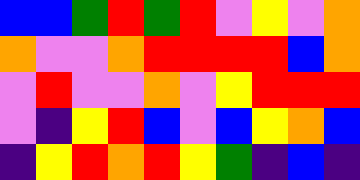[["blue", "blue", "green", "red", "green", "red", "violet", "yellow", "violet", "orange"], ["orange", "violet", "violet", "orange", "red", "red", "red", "red", "blue", "orange"], ["violet", "red", "violet", "violet", "orange", "violet", "yellow", "red", "red", "red"], ["violet", "indigo", "yellow", "red", "blue", "violet", "blue", "yellow", "orange", "blue"], ["indigo", "yellow", "red", "orange", "red", "yellow", "green", "indigo", "blue", "indigo"]]